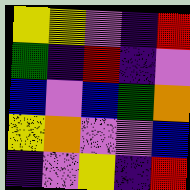[["yellow", "yellow", "violet", "indigo", "red"], ["green", "indigo", "red", "indigo", "violet"], ["blue", "violet", "blue", "green", "orange"], ["yellow", "orange", "violet", "violet", "blue"], ["indigo", "violet", "yellow", "indigo", "red"]]